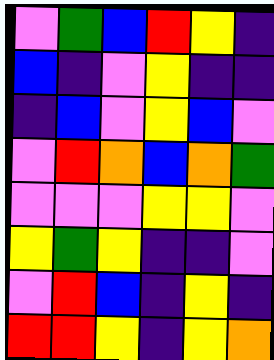[["violet", "green", "blue", "red", "yellow", "indigo"], ["blue", "indigo", "violet", "yellow", "indigo", "indigo"], ["indigo", "blue", "violet", "yellow", "blue", "violet"], ["violet", "red", "orange", "blue", "orange", "green"], ["violet", "violet", "violet", "yellow", "yellow", "violet"], ["yellow", "green", "yellow", "indigo", "indigo", "violet"], ["violet", "red", "blue", "indigo", "yellow", "indigo"], ["red", "red", "yellow", "indigo", "yellow", "orange"]]